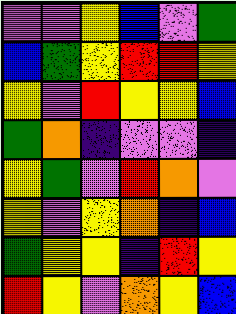[["violet", "violet", "yellow", "blue", "violet", "green"], ["blue", "green", "yellow", "red", "red", "yellow"], ["yellow", "violet", "red", "yellow", "yellow", "blue"], ["green", "orange", "indigo", "violet", "violet", "indigo"], ["yellow", "green", "violet", "red", "orange", "violet"], ["yellow", "violet", "yellow", "orange", "indigo", "blue"], ["green", "yellow", "yellow", "indigo", "red", "yellow"], ["red", "yellow", "violet", "orange", "yellow", "blue"]]